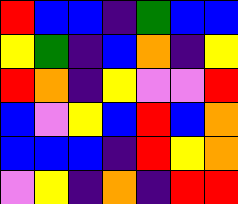[["red", "blue", "blue", "indigo", "green", "blue", "blue"], ["yellow", "green", "indigo", "blue", "orange", "indigo", "yellow"], ["red", "orange", "indigo", "yellow", "violet", "violet", "red"], ["blue", "violet", "yellow", "blue", "red", "blue", "orange"], ["blue", "blue", "blue", "indigo", "red", "yellow", "orange"], ["violet", "yellow", "indigo", "orange", "indigo", "red", "red"]]